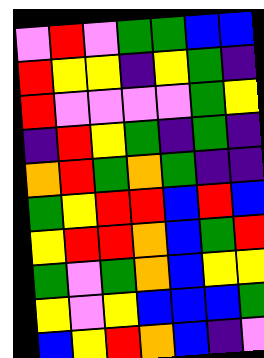[["violet", "red", "violet", "green", "green", "blue", "blue"], ["red", "yellow", "yellow", "indigo", "yellow", "green", "indigo"], ["red", "violet", "violet", "violet", "violet", "green", "yellow"], ["indigo", "red", "yellow", "green", "indigo", "green", "indigo"], ["orange", "red", "green", "orange", "green", "indigo", "indigo"], ["green", "yellow", "red", "red", "blue", "red", "blue"], ["yellow", "red", "red", "orange", "blue", "green", "red"], ["green", "violet", "green", "orange", "blue", "yellow", "yellow"], ["yellow", "violet", "yellow", "blue", "blue", "blue", "green"], ["blue", "yellow", "red", "orange", "blue", "indigo", "violet"]]